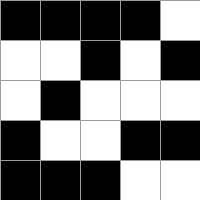[["black", "black", "black", "black", "white"], ["white", "white", "black", "white", "black"], ["white", "black", "white", "white", "white"], ["black", "white", "white", "black", "black"], ["black", "black", "black", "white", "white"]]